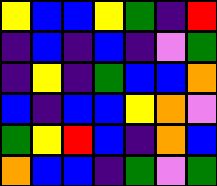[["yellow", "blue", "blue", "yellow", "green", "indigo", "red"], ["indigo", "blue", "indigo", "blue", "indigo", "violet", "green"], ["indigo", "yellow", "indigo", "green", "blue", "blue", "orange"], ["blue", "indigo", "blue", "blue", "yellow", "orange", "violet"], ["green", "yellow", "red", "blue", "indigo", "orange", "blue"], ["orange", "blue", "blue", "indigo", "green", "violet", "green"]]